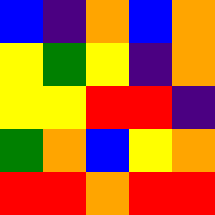[["blue", "indigo", "orange", "blue", "orange"], ["yellow", "green", "yellow", "indigo", "orange"], ["yellow", "yellow", "red", "red", "indigo"], ["green", "orange", "blue", "yellow", "orange"], ["red", "red", "orange", "red", "red"]]